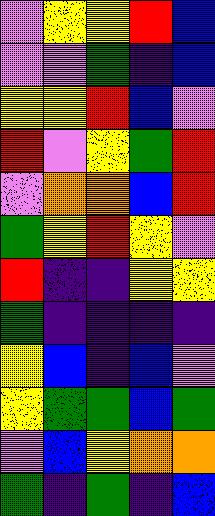[["violet", "yellow", "yellow", "red", "blue"], ["violet", "violet", "green", "indigo", "blue"], ["yellow", "yellow", "red", "blue", "violet"], ["red", "violet", "yellow", "green", "red"], ["violet", "orange", "orange", "blue", "red"], ["green", "yellow", "red", "yellow", "violet"], ["red", "indigo", "indigo", "yellow", "yellow"], ["green", "indigo", "indigo", "indigo", "indigo"], ["yellow", "blue", "indigo", "blue", "violet"], ["yellow", "green", "green", "blue", "green"], ["violet", "blue", "yellow", "orange", "orange"], ["green", "indigo", "green", "indigo", "blue"]]